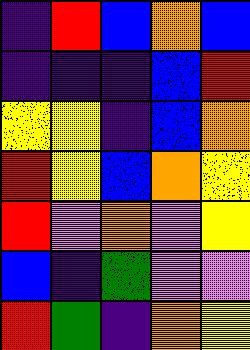[["indigo", "red", "blue", "orange", "blue"], ["indigo", "indigo", "indigo", "blue", "red"], ["yellow", "yellow", "indigo", "blue", "orange"], ["red", "yellow", "blue", "orange", "yellow"], ["red", "violet", "orange", "violet", "yellow"], ["blue", "indigo", "green", "violet", "violet"], ["red", "green", "indigo", "orange", "yellow"]]